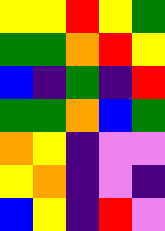[["yellow", "yellow", "red", "yellow", "green"], ["green", "green", "orange", "red", "yellow"], ["blue", "indigo", "green", "indigo", "red"], ["green", "green", "orange", "blue", "green"], ["orange", "yellow", "indigo", "violet", "violet"], ["yellow", "orange", "indigo", "violet", "indigo"], ["blue", "yellow", "indigo", "red", "violet"]]